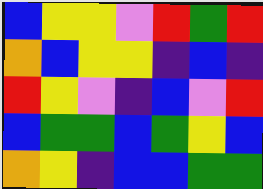[["blue", "yellow", "yellow", "violet", "red", "green", "red"], ["orange", "blue", "yellow", "yellow", "indigo", "blue", "indigo"], ["red", "yellow", "violet", "indigo", "blue", "violet", "red"], ["blue", "green", "green", "blue", "green", "yellow", "blue"], ["orange", "yellow", "indigo", "blue", "blue", "green", "green"]]